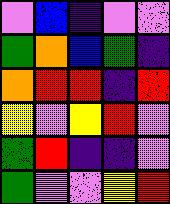[["violet", "blue", "indigo", "violet", "violet"], ["green", "orange", "blue", "green", "indigo"], ["orange", "red", "red", "indigo", "red"], ["yellow", "violet", "yellow", "red", "violet"], ["green", "red", "indigo", "indigo", "violet"], ["green", "violet", "violet", "yellow", "red"]]